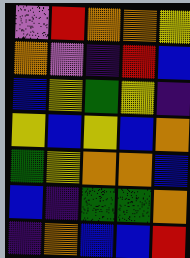[["violet", "red", "orange", "orange", "yellow"], ["orange", "violet", "indigo", "red", "blue"], ["blue", "yellow", "green", "yellow", "indigo"], ["yellow", "blue", "yellow", "blue", "orange"], ["green", "yellow", "orange", "orange", "blue"], ["blue", "indigo", "green", "green", "orange"], ["indigo", "orange", "blue", "blue", "red"]]